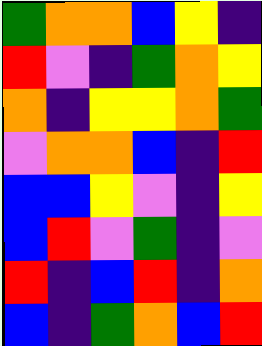[["green", "orange", "orange", "blue", "yellow", "indigo"], ["red", "violet", "indigo", "green", "orange", "yellow"], ["orange", "indigo", "yellow", "yellow", "orange", "green"], ["violet", "orange", "orange", "blue", "indigo", "red"], ["blue", "blue", "yellow", "violet", "indigo", "yellow"], ["blue", "red", "violet", "green", "indigo", "violet"], ["red", "indigo", "blue", "red", "indigo", "orange"], ["blue", "indigo", "green", "orange", "blue", "red"]]